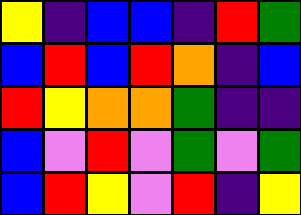[["yellow", "indigo", "blue", "blue", "indigo", "red", "green"], ["blue", "red", "blue", "red", "orange", "indigo", "blue"], ["red", "yellow", "orange", "orange", "green", "indigo", "indigo"], ["blue", "violet", "red", "violet", "green", "violet", "green"], ["blue", "red", "yellow", "violet", "red", "indigo", "yellow"]]